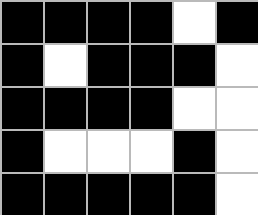[["black", "black", "black", "black", "white", "black"], ["black", "white", "black", "black", "black", "white"], ["black", "black", "black", "black", "white", "white"], ["black", "white", "white", "white", "black", "white"], ["black", "black", "black", "black", "black", "white"]]